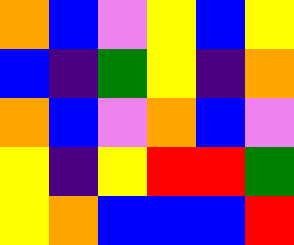[["orange", "blue", "violet", "yellow", "blue", "yellow"], ["blue", "indigo", "green", "yellow", "indigo", "orange"], ["orange", "blue", "violet", "orange", "blue", "violet"], ["yellow", "indigo", "yellow", "red", "red", "green"], ["yellow", "orange", "blue", "blue", "blue", "red"]]